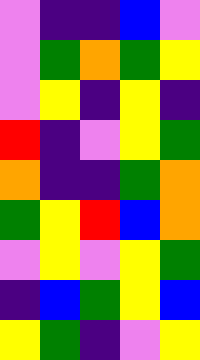[["violet", "indigo", "indigo", "blue", "violet"], ["violet", "green", "orange", "green", "yellow"], ["violet", "yellow", "indigo", "yellow", "indigo"], ["red", "indigo", "violet", "yellow", "green"], ["orange", "indigo", "indigo", "green", "orange"], ["green", "yellow", "red", "blue", "orange"], ["violet", "yellow", "violet", "yellow", "green"], ["indigo", "blue", "green", "yellow", "blue"], ["yellow", "green", "indigo", "violet", "yellow"]]